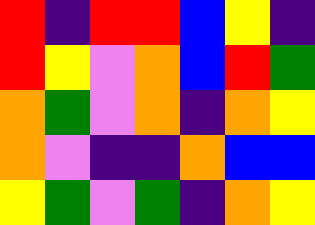[["red", "indigo", "red", "red", "blue", "yellow", "indigo"], ["red", "yellow", "violet", "orange", "blue", "red", "green"], ["orange", "green", "violet", "orange", "indigo", "orange", "yellow"], ["orange", "violet", "indigo", "indigo", "orange", "blue", "blue"], ["yellow", "green", "violet", "green", "indigo", "orange", "yellow"]]